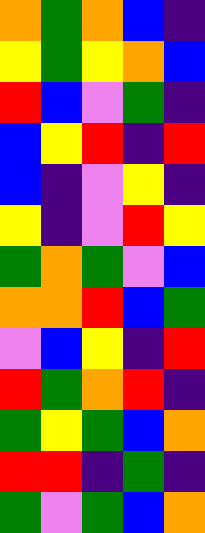[["orange", "green", "orange", "blue", "indigo"], ["yellow", "green", "yellow", "orange", "blue"], ["red", "blue", "violet", "green", "indigo"], ["blue", "yellow", "red", "indigo", "red"], ["blue", "indigo", "violet", "yellow", "indigo"], ["yellow", "indigo", "violet", "red", "yellow"], ["green", "orange", "green", "violet", "blue"], ["orange", "orange", "red", "blue", "green"], ["violet", "blue", "yellow", "indigo", "red"], ["red", "green", "orange", "red", "indigo"], ["green", "yellow", "green", "blue", "orange"], ["red", "red", "indigo", "green", "indigo"], ["green", "violet", "green", "blue", "orange"]]